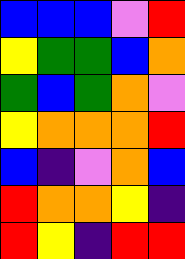[["blue", "blue", "blue", "violet", "red"], ["yellow", "green", "green", "blue", "orange"], ["green", "blue", "green", "orange", "violet"], ["yellow", "orange", "orange", "orange", "red"], ["blue", "indigo", "violet", "orange", "blue"], ["red", "orange", "orange", "yellow", "indigo"], ["red", "yellow", "indigo", "red", "red"]]